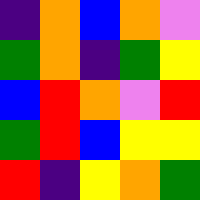[["indigo", "orange", "blue", "orange", "violet"], ["green", "orange", "indigo", "green", "yellow"], ["blue", "red", "orange", "violet", "red"], ["green", "red", "blue", "yellow", "yellow"], ["red", "indigo", "yellow", "orange", "green"]]